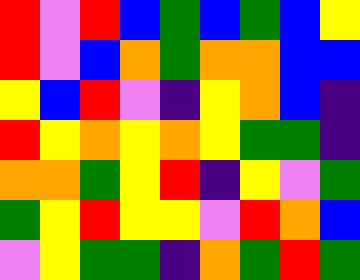[["red", "violet", "red", "blue", "green", "blue", "green", "blue", "yellow"], ["red", "violet", "blue", "orange", "green", "orange", "orange", "blue", "blue"], ["yellow", "blue", "red", "violet", "indigo", "yellow", "orange", "blue", "indigo"], ["red", "yellow", "orange", "yellow", "orange", "yellow", "green", "green", "indigo"], ["orange", "orange", "green", "yellow", "red", "indigo", "yellow", "violet", "green"], ["green", "yellow", "red", "yellow", "yellow", "violet", "red", "orange", "blue"], ["violet", "yellow", "green", "green", "indigo", "orange", "green", "red", "green"]]